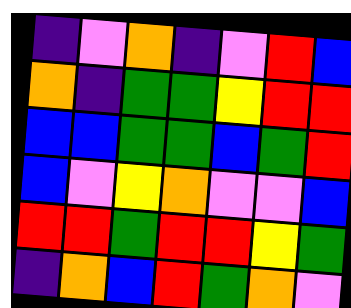[["indigo", "violet", "orange", "indigo", "violet", "red", "blue"], ["orange", "indigo", "green", "green", "yellow", "red", "red"], ["blue", "blue", "green", "green", "blue", "green", "red"], ["blue", "violet", "yellow", "orange", "violet", "violet", "blue"], ["red", "red", "green", "red", "red", "yellow", "green"], ["indigo", "orange", "blue", "red", "green", "orange", "violet"]]